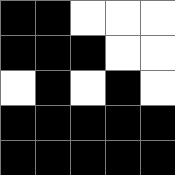[["black", "black", "white", "white", "white"], ["black", "black", "black", "white", "white"], ["white", "black", "white", "black", "white"], ["black", "black", "black", "black", "black"], ["black", "black", "black", "black", "black"]]